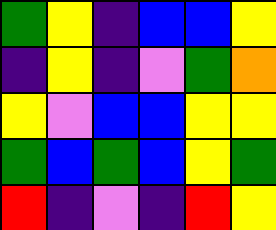[["green", "yellow", "indigo", "blue", "blue", "yellow"], ["indigo", "yellow", "indigo", "violet", "green", "orange"], ["yellow", "violet", "blue", "blue", "yellow", "yellow"], ["green", "blue", "green", "blue", "yellow", "green"], ["red", "indigo", "violet", "indigo", "red", "yellow"]]